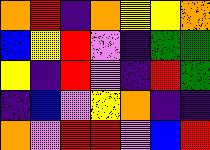[["orange", "red", "indigo", "orange", "yellow", "yellow", "orange"], ["blue", "yellow", "red", "violet", "indigo", "green", "green"], ["yellow", "indigo", "red", "violet", "indigo", "red", "green"], ["indigo", "blue", "violet", "yellow", "orange", "indigo", "indigo"], ["orange", "violet", "red", "red", "violet", "blue", "red"]]